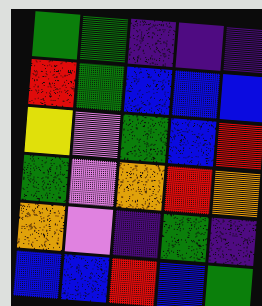[["green", "green", "indigo", "indigo", "indigo"], ["red", "green", "blue", "blue", "blue"], ["yellow", "violet", "green", "blue", "red"], ["green", "violet", "orange", "red", "orange"], ["orange", "violet", "indigo", "green", "indigo"], ["blue", "blue", "red", "blue", "green"]]